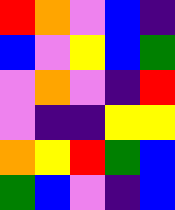[["red", "orange", "violet", "blue", "indigo"], ["blue", "violet", "yellow", "blue", "green"], ["violet", "orange", "violet", "indigo", "red"], ["violet", "indigo", "indigo", "yellow", "yellow"], ["orange", "yellow", "red", "green", "blue"], ["green", "blue", "violet", "indigo", "blue"]]